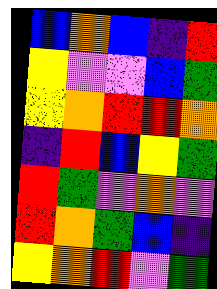[["blue", "orange", "blue", "indigo", "red"], ["yellow", "violet", "violet", "blue", "green"], ["yellow", "orange", "red", "red", "orange"], ["indigo", "red", "blue", "yellow", "green"], ["red", "green", "violet", "orange", "violet"], ["red", "orange", "green", "blue", "indigo"], ["yellow", "orange", "red", "violet", "green"]]